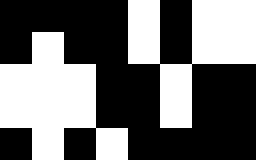[["black", "black", "black", "black", "white", "black", "white", "white"], ["black", "white", "black", "black", "white", "black", "white", "white"], ["white", "white", "white", "black", "black", "white", "black", "black"], ["white", "white", "white", "black", "black", "white", "black", "black"], ["black", "white", "black", "white", "black", "black", "black", "black"]]